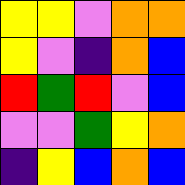[["yellow", "yellow", "violet", "orange", "orange"], ["yellow", "violet", "indigo", "orange", "blue"], ["red", "green", "red", "violet", "blue"], ["violet", "violet", "green", "yellow", "orange"], ["indigo", "yellow", "blue", "orange", "blue"]]